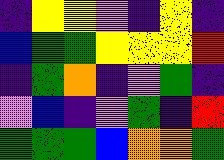[["indigo", "yellow", "yellow", "violet", "indigo", "yellow", "indigo"], ["blue", "green", "green", "yellow", "yellow", "yellow", "red"], ["indigo", "green", "orange", "indigo", "violet", "green", "indigo"], ["violet", "blue", "indigo", "violet", "green", "indigo", "red"], ["green", "green", "green", "blue", "orange", "orange", "green"]]